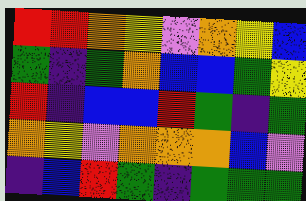[["red", "red", "orange", "yellow", "violet", "orange", "yellow", "blue"], ["green", "indigo", "green", "orange", "blue", "blue", "green", "yellow"], ["red", "indigo", "blue", "blue", "red", "green", "indigo", "green"], ["orange", "yellow", "violet", "orange", "orange", "orange", "blue", "violet"], ["indigo", "blue", "red", "green", "indigo", "green", "green", "green"]]